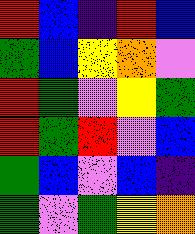[["red", "blue", "indigo", "red", "blue"], ["green", "blue", "yellow", "orange", "violet"], ["red", "green", "violet", "yellow", "green"], ["red", "green", "red", "violet", "blue"], ["green", "blue", "violet", "blue", "indigo"], ["green", "violet", "green", "yellow", "orange"]]